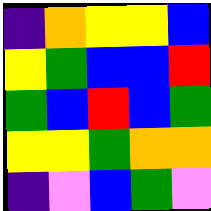[["indigo", "orange", "yellow", "yellow", "blue"], ["yellow", "green", "blue", "blue", "red"], ["green", "blue", "red", "blue", "green"], ["yellow", "yellow", "green", "orange", "orange"], ["indigo", "violet", "blue", "green", "violet"]]